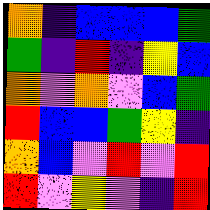[["orange", "indigo", "blue", "blue", "blue", "green"], ["green", "indigo", "red", "indigo", "yellow", "blue"], ["orange", "violet", "orange", "violet", "blue", "green"], ["red", "blue", "blue", "green", "yellow", "indigo"], ["orange", "blue", "violet", "red", "violet", "red"], ["red", "violet", "yellow", "violet", "indigo", "red"]]